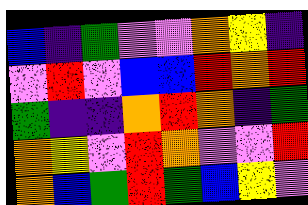[["blue", "indigo", "green", "violet", "violet", "orange", "yellow", "indigo"], ["violet", "red", "violet", "blue", "blue", "red", "orange", "red"], ["green", "indigo", "indigo", "orange", "red", "orange", "indigo", "green"], ["orange", "yellow", "violet", "red", "orange", "violet", "violet", "red"], ["orange", "blue", "green", "red", "green", "blue", "yellow", "violet"]]